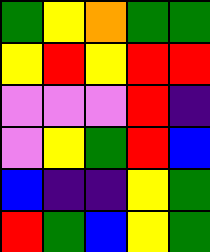[["green", "yellow", "orange", "green", "green"], ["yellow", "red", "yellow", "red", "red"], ["violet", "violet", "violet", "red", "indigo"], ["violet", "yellow", "green", "red", "blue"], ["blue", "indigo", "indigo", "yellow", "green"], ["red", "green", "blue", "yellow", "green"]]